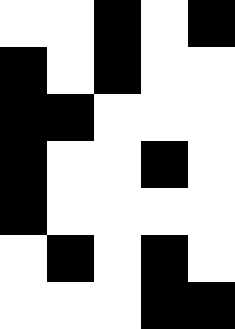[["white", "white", "black", "white", "black"], ["black", "white", "black", "white", "white"], ["black", "black", "white", "white", "white"], ["black", "white", "white", "black", "white"], ["black", "white", "white", "white", "white"], ["white", "black", "white", "black", "white"], ["white", "white", "white", "black", "black"]]